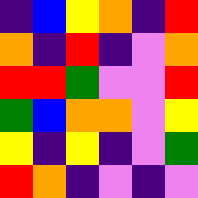[["indigo", "blue", "yellow", "orange", "indigo", "red"], ["orange", "indigo", "red", "indigo", "violet", "orange"], ["red", "red", "green", "violet", "violet", "red"], ["green", "blue", "orange", "orange", "violet", "yellow"], ["yellow", "indigo", "yellow", "indigo", "violet", "green"], ["red", "orange", "indigo", "violet", "indigo", "violet"]]